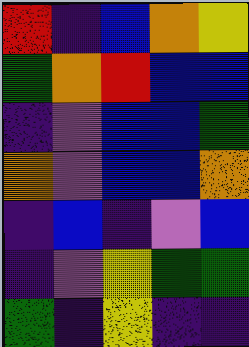[["red", "indigo", "blue", "orange", "yellow"], ["green", "orange", "red", "blue", "blue"], ["indigo", "violet", "blue", "blue", "green"], ["orange", "violet", "blue", "blue", "orange"], ["indigo", "blue", "indigo", "violet", "blue"], ["indigo", "violet", "yellow", "green", "green"], ["green", "indigo", "yellow", "indigo", "indigo"]]